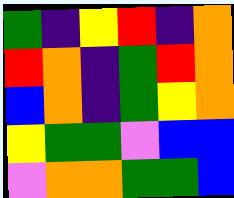[["green", "indigo", "yellow", "red", "indigo", "orange"], ["red", "orange", "indigo", "green", "red", "orange"], ["blue", "orange", "indigo", "green", "yellow", "orange"], ["yellow", "green", "green", "violet", "blue", "blue"], ["violet", "orange", "orange", "green", "green", "blue"]]